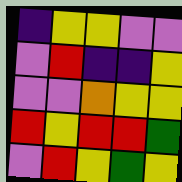[["indigo", "yellow", "yellow", "violet", "violet"], ["violet", "red", "indigo", "indigo", "yellow"], ["violet", "violet", "orange", "yellow", "yellow"], ["red", "yellow", "red", "red", "green"], ["violet", "red", "yellow", "green", "yellow"]]